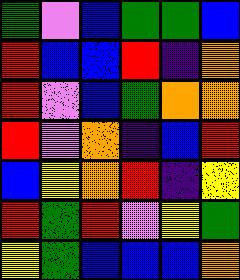[["green", "violet", "blue", "green", "green", "blue"], ["red", "blue", "blue", "red", "indigo", "orange"], ["red", "violet", "blue", "green", "orange", "orange"], ["red", "violet", "orange", "indigo", "blue", "red"], ["blue", "yellow", "orange", "red", "indigo", "yellow"], ["red", "green", "red", "violet", "yellow", "green"], ["yellow", "green", "blue", "blue", "blue", "orange"]]